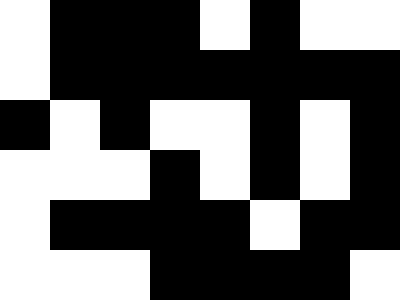[["white", "black", "black", "black", "white", "black", "white", "white"], ["white", "black", "black", "black", "black", "black", "black", "black"], ["black", "white", "black", "white", "white", "black", "white", "black"], ["white", "white", "white", "black", "white", "black", "white", "black"], ["white", "black", "black", "black", "black", "white", "black", "black"], ["white", "white", "white", "black", "black", "black", "black", "white"]]